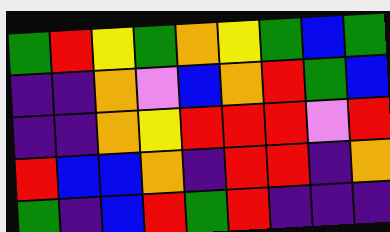[["green", "red", "yellow", "green", "orange", "yellow", "green", "blue", "green"], ["indigo", "indigo", "orange", "violet", "blue", "orange", "red", "green", "blue"], ["indigo", "indigo", "orange", "yellow", "red", "red", "red", "violet", "red"], ["red", "blue", "blue", "orange", "indigo", "red", "red", "indigo", "orange"], ["green", "indigo", "blue", "red", "green", "red", "indigo", "indigo", "indigo"]]